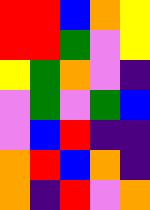[["red", "red", "blue", "orange", "yellow"], ["red", "red", "green", "violet", "yellow"], ["yellow", "green", "orange", "violet", "indigo"], ["violet", "green", "violet", "green", "blue"], ["violet", "blue", "red", "indigo", "indigo"], ["orange", "red", "blue", "orange", "indigo"], ["orange", "indigo", "red", "violet", "orange"]]